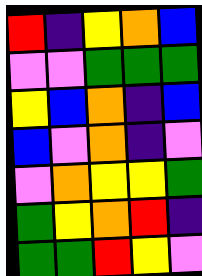[["red", "indigo", "yellow", "orange", "blue"], ["violet", "violet", "green", "green", "green"], ["yellow", "blue", "orange", "indigo", "blue"], ["blue", "violet", "orange", "indigo", "violet"], ["violet", "orange", "yellow", "yellow", "green"], ["green", "yellow", "orange", "red", "indigo"], ["green", "green", "red", "yellow", "violet"]]